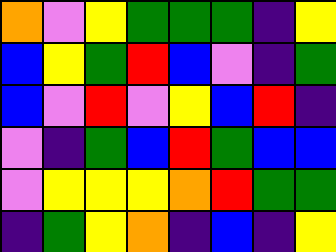[["orange", "violet", "yellow", "green", "green", "green", "indigo", "yellow"], ["blue", "yellow", "green", "red", "blue", "violet", "indigo", "green"], ["blue", "violet", "red", "violet", "yellow", "blue", "red", "indigo"], ["violet", "indigo", "green", "blue", "red", "green", "blue", "blue"], ["violet", "yellow", "yellow", "yellow", "orange", "red", "green", "green"], ["indigo", "green", "yellow", "orange", "indigo", "blue", "indigo", "yellow"]]